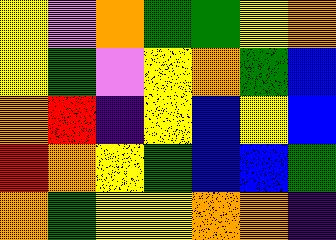[["yellow", "violet", "orange", "green", "green", "yellow", "orange"], ["yellow", "green", "violet", "yellow", "orange", "green", "blue"], ["orange", "red", "indigo", "yellow", "blue", "yellow", "blue"], ["red", "orange", "yellow", "green", "blue", "blue", "green"], ["orange", "green", "yellow", "yellow", "orange", "orange", "indigo"]]